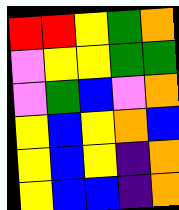[["red", "red", "yellow", "green", "orange"], ["violet", "yellow", "yellow", "green", "green"], ["violet", "green", "blue", "violet", "orange"], ["yellow", "blue", "yellow", "orange", "blue"], ["yellow", "blue", "yellow", "indigo", "orange"], ["yellow", "blue", "blue", "indigo", "orange"]]